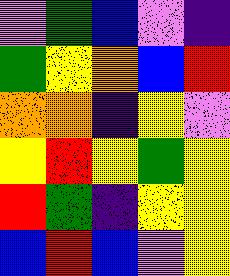[["violet", "green", "blue", "violet", "indigo"], ["green", "yellow", "orange", "blue", "red"], ["orange", "orange", "indigo", "yellow", "violet"], ["yellow", "red", "yellow", "green", "yellow"], ["red", "green", "indigo", "yellow", "yellow"], ["blue", "red", "blue", "violet", "yellow"]]